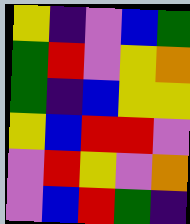[["yellow", "indigo", "violet", "blue", "green"], ["green", "red", "violet", "yellow", "orange"], ["green", "indigo", "blue", "yellow", "yellow"], ["yellow", "blue", "red", "red", "violet"], ["violet", "red", "yellow", "violet", "orange"], ["violet", "blue", "red", "green", "indigo"]]